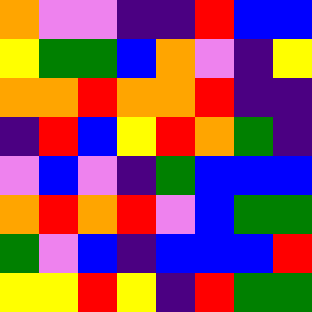[["orange", "violet", "violet", "indigo", "indigo", "red", "blue", "blue"], ["yellow", "green", "green", "blue", "orange", "violet", "indigo", "yellow"], ["orange", "orange", "red", "orange", "orange", "red", "indigo", "indigo"], ["indigo", "red", "blue", "yellow", "red", "orange", "green", "indigo"], ["violet", "blue", "violet", "indigo", "green", "blue", "blue", "blue"], ["orange", "red", "orange", "red", "violet", "blue", "green", "green"], ["green", "violet", "blue", "indigo", "blue", "blue", "blue", "red"], ["yellow", "yellow", "red", "yellow", "indigo", "red", "green", "green"]]